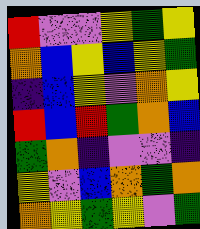[["red", "violet", "violet", "yellow", "green", "yellow"], ["orange", "blue", "yellow", "blue", "yellow", "green"], ["indigo", "blue", "yellow", "violet", "orange", "yellow"], ["red", "blue", "red", "green", "orange", "blue"], ["green", "orange", "indigo", "violet", "violet", "indigo"], ["yellow", "violet", "blue", "orange", "green", "orange"], ["orange", "yellow", "green", "yellow", "violet", "green"]]